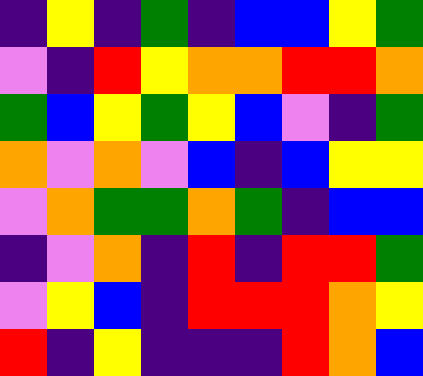[["indigo", "yellow", "indigo", "green", "indigo", "blue", "blue", "yellow", "green"], ["violet", "indigo", "red", "yellow", "orange", "orange", "red", "red", "orange"], ["green", "blue", "yellow", "green", "yellow", "blue", "violet", "indigo", "green"], ["orange", "violet", "orange", "violet", "blue", "indigo", "blue", "yellow", "yellow"], ["violet", "orange", "green", "green", "orange", "green", "indigo", "blue", "blue"], ["indigo", "violet", "orange", "indigo", "red", "indigo", "red", "red", "green"], ["violet", "yellow", "blue", "indigo", "red", "red", "red", "orange", "yellow"], ["red", "indigo", "yellow", "indigo", "indigo", "indigo", "red", "orange", "blue"]]